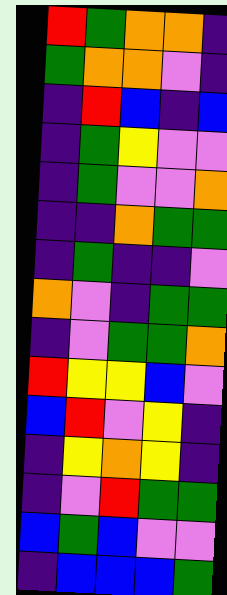[["red", "green", "orange", "orange", "indigo"], ["green", "orange", "orange", "violet", "indigo"], ["indigo", "red", "blue", "indigo", "blue"], ["indigo", "green", "yellow", "violet", "violet"], ["indigo", "green", "violet", "violet", "orange"], ["indigo", "indigo", "orange", "green", "green"], ["indigo", "green", "indigo", "indigo", "violet"], ["orange", "violet", "indigo", "green", "green"], ["indigo", "violet", "green", "green", "orange"], ["red", "yellow", "yellow", "blue", "violet"], ["blue", "red", "violet", "yellow", "indigo"], ["indigo", "yellow", "orange", "yellow", "indigo"], ["indigo", "violet", "red", "green", "green"], ["blue", "green", "blue", "violet", "violet"], ["indigo", "blue", "blue", "blue", "green"]]